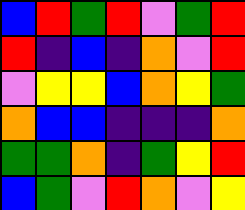[["blue", "red", "green", "red", "violet", "green", "red"], ["red", "indigo", "blue", "indigo", "orange", "violet", "red"], ["violet", "yellow", "yellow", "blue", "orange", "yellow", "green"], ["orange", "blue", "blue", "indigo", "indigo", "indigo", "orange"], ["green", "green", "orange", "indigo", "green", "yellow", "red"], ["blue", "green", "violet", "red", "orange", "violet", "yellow"]]